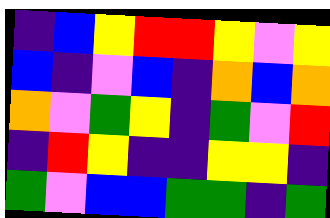[["indigo", "blue", "yellow", "red", "red", "yellow", "violet", "yellow"], ["blue", "indigo", "violet", "blue", "indigo", "orange", "blue", "orange"], ["orange", "violet", "green", "yellow", "indigo", "green", "violet", "red"], ["indigo", "red", "yellow", "indigo", "indigo", "yellow", "yellow", "indigo"], ["green", "violet", "blue", "blue", "green", "green", "indigo", "green"]]